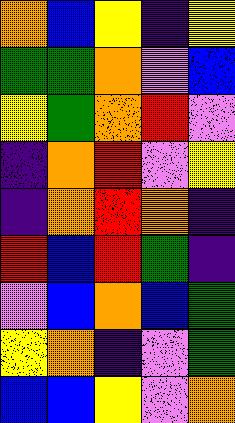[["orange", "blue", "yellow", "indigo", "yellow"], ["green", "green", "orange", "violet", "blue"], ["yellow", "green", "orange", "red", "violet"], ["indigo", "orange", "red", "violet", "yellow"], ["indigo", "orange", "red", "orange", "indigo"], ["red", "blue", "red", "green", "indigo"], ["violet", "blue", "orange", "blue", "green"], ["yellow", "orange", "indigo", "violet", "green"], ["blue", "blue", "yellow", "violet", "orange"]]